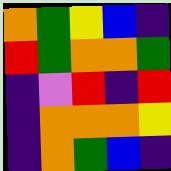[["orange", "green", "yellow", "blue", "indigo"], ["red", "green", "orange", "orange", "green"], ["indigo", "violet", "red", "indigo", "red"], ["indigo", "orange", "orange", "orange", "yellow"], ["indigo", "orange", "green", "blue", "indigo"]]